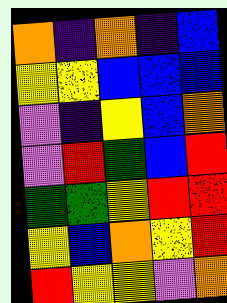[["orange", "indigo", "orange", "indigo", "blue"], ["yellow", "yellow", "blue", "blue", "blue"], ["violet", "indigo", "yellow", "blue", "orange"], ["violet", "red", "green", "blue", "red"], ["green", "green", "yellow", "red", "red"], ["yellow", "blue", "orange", "yellow", "red"], ["red", "yellow", "yellow", "violet", "orange"]]